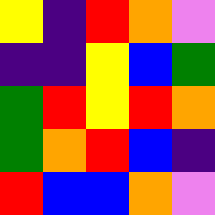[["yellow", "indigo", "red", "orange", "violet"], ["indigo", "indigo", "yellow", "blue", "green"], ["green", "red", "yellow", "red", "orange"], ["green", "orange", "red", "blue", "indigo"], ["red", "blue", "blue", "orange", "violet"]]